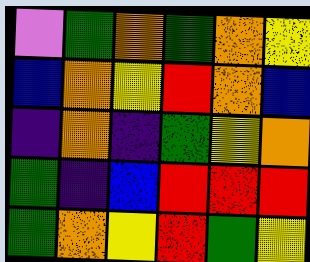[["violet", "green", "orange", "green", "orange", "yellow"], ["blue", "orange", "yellow", "red", "orange", "blue"], ["indigo", "orange", "indigo", "green", "yellow", "orange"], ["green", "indigo", "blue", "red", "red", "red"], ["green", "orange", "yellow", "red", "green", "yellow"]]